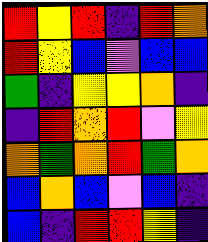[["red", "yellow", "red", "indigo", "red", "orange"], ["red", "yellow", "blue", "violet", "blue", "blue"], ["green", "indigo", "yellow", "yellow", "orange", "indigo"], ["indigo", "red", "orange", "red", "violet", "yellow"], ["orange", "green", "orange", "red", "green", "orange"], ["blue", "orange", "blue", "violet", "blue", "indigo"], ["blue", "indigo", "red", "red", "yellow", "indigo"]]